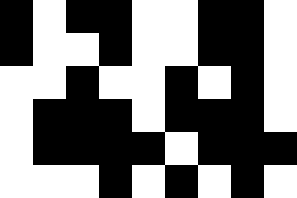[["black", "white", "black", "black", "white", "white", "black", "black", "white"], ["black", "white", "white", "black", "white", "white", "black", "black", "white"], ["white", "white", "black", "white", "white", "black", "white", "black", "white"], ["white", "black", "black", "black", "white", "black", "black", "black", "white"], ["white", "black", "black", "black", "black", "white", "black", "black", "black"], ["white", "white", "white", "black", "white", "black", "white", "black", "white"]]